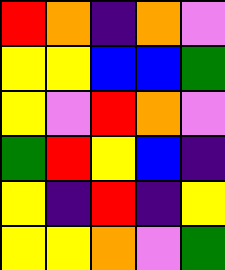[["red", "orange", "indigo", "orange", "violet"], ["yellow", "yellow", "blue", "blue", "green"], ["yellow", "violet", "red", "orange", "violet"], ["green", "red", "yellow", "blue", "indigo"], ["yellow", "indigo", "red", "indigo", "yellow"], ["yellow", "yellow", "orange", "violet", "green"]]